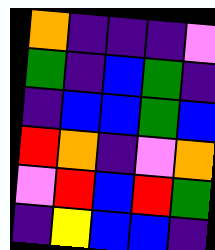[["orange", "indigo", "indigo", "indigo", "violet"], ["green", "indigo", "blue", "green", "indigo"], ["indigo", "blue", "blue", "green", "blue"], ["red", "orange", "indigo", "violet", "orange"], ["violet", "red", "blue", "red", "green"], ["indigo", "yellow", "blue", "blue", "indigo"]]